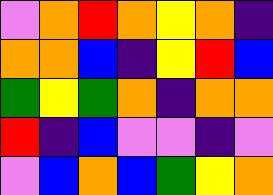[["violet", "orange", "red", "orange", "yellow", "orange", "indigo"], ["orange", "orange", "blue", "indigo", "yellow", "red", "blue"], ["green", "yellow", "green", "orange", "indigo", "orange", "orange"], ["red", "indigo", "blue", "violet", "violet", "indigo", "violet"], ["violet", "blue", "orange", "blue", "green", "yellow", "orange"]]